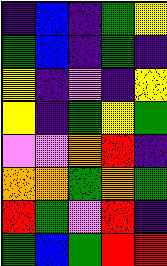[["indigo", "blue", "indigo", "green", "yellow"], ["green", "blue", "indigo", "green", "indigo"], ["yellow", "indigo", "violet", "indigo", "yellow"], ["yellow", "indigo", "green", "yellow", "green"], ["violet", "violet", "orange", "red", "indigo"], ["orange", "orange", "green", "orange", "green"], ["red", "green", "violet", "red", "indigo"], ["green", "blue", "green", "red", "red"]]